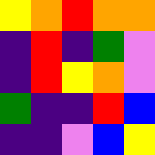[["yellow", "orange", "red", "orange", "orange"], ["indigo", "red", "indigo", "green", "violet"], ["indigo", "red", "yellow", "orange", "violet"], ["green", "indigo", "indigo", "red", "blue"], ["indigo", "indigo", "violet", "blue", "yellow"]]